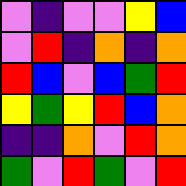[["violet", "indigo", "violet", "violet", "yellow", "blue"], ["violet", "red", "indigo", "orange", "indigo", "orange"], ["red", "blue", "violet", "blue", "green", "red"], ["yellow", "green", "yellow", "red", "blue", "orange"], ["indigo", "indigo", "orange", "violet", "red", "orange"], ["green", "violet", "red", "green", "violet", "red"]]